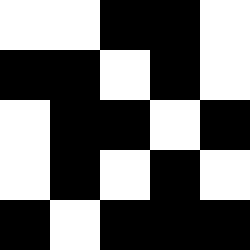[["white", "white", "black", "black", "white"], ["black", "black", "white", "black", "white"], ["white", "black", "black", "white", "black"], ["white", "black", "white", "black", "white"], ["black", "white", "black", "black", "black"]]